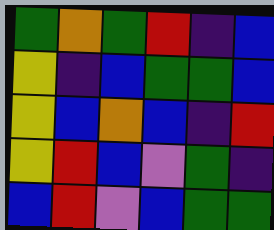[["green", "orange", "green", "red", "indigo", "blue"], ["yellow", "indigo", "blue", "green", "green", "blue"], ["yellow", "blue", "orange", "blue", "indigo", "red"], ["yellow", "red", "blue", "violet", "green", "indigo"], ["blue", "red", "violet", "blue", "green", "green"]]